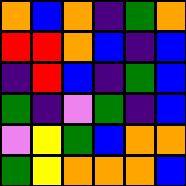[["orange", "blue", "orange", "indigo", "green", "orange"], ["red", "red", "orange", "blue", "indigo", "blue"], ["indigo", "red", "blue", "indigo", "green", "blue"], ["green", "indigo", "violet", "green", "indigo", "blue"], ["violet", "yellow", "green", "blue", "orange", "orange"], ["green", "yellow", "orange", "orange", "orange", "blue"]]